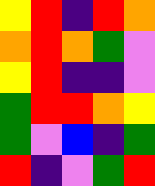[["yellow", "red", "indigo", "red", "orange"], ["orange", "red", "orange", "green", "violet"], ["yellow", "red", "indigo", "indigo", "violet"], ["green", "red", "red", "orange", "yellow"], ["green", "violet", "blue", "indigo", "green"], ["red", "indigo", "violet", "green", "red"]]